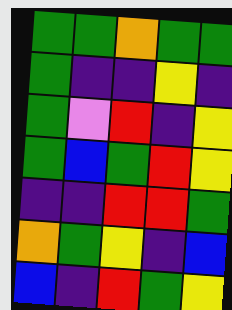[["green", "green", "orange", "green", "green"], ["green", "indigo", "indigo", "yellow", "indigo"], ["green", "violet", "red", "indigo", "yellow"], ["green", "blue", "green", "red", "yellow"], ["indigo", "indigo", "red", "red", "green"], ["orange", "green", "yellow", "indigo", "blue"], ["blue", "indigo", "red", "green", "yellow"]]